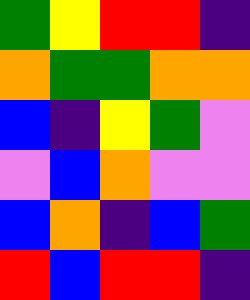[["green", "yellow", "red", "red", "indigo"], ["orange", "green", "green", "orange", "orange"], ["blue", "indigo", "yellow", "green", "violet"], ["violet", "blue", "orange", "violet", "violet"], ["blue", "orange", "indigo", "blue", "green"], ["red", "blue", "red", "red", "indigo"]]